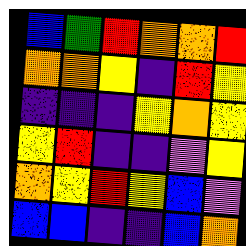[["blue", "green", "red", "orange", "orange", "red"], ["orange", "orange", "yellow", "indigo", "red", "yellow"], ["indigo", "indigo", "indigo", "yellow", "orange", "yellow"], ["yellow", "red", "indigo", "indigo", "violet", "yellow"], ["orange", "yellow", "red", "yellow", "blue", "violet"], ["blue", "blue", "indigo", "indigo", "blue", "orange"]]